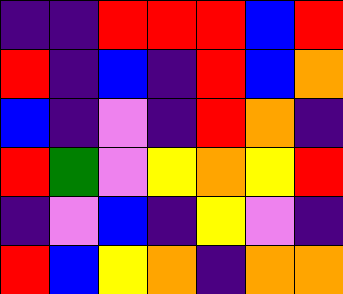[["indigo", "indigo", "red", "red", "red", "blue", "red"], ["red", "indigo", "blue", "indigo", "red", "blue", "orange"], ["blue", "indigo", "violet", "indigo", "red", "orange", "indigo"], ["red", "green", "violet", "yellow", "orange", "yellow", "red"], ["indigo", "violet", "blue", "indigo", "yellow", "violet", "indigo"], ["red", "blue", "yellow", "orange", "indigo", "orange", "orange"]]